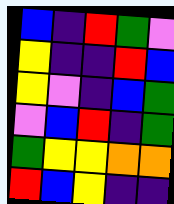[["blue", "indigo", "red", "green", "violet"], ["yellow", "indigo", "indigo", "red", "blue"], ["yellow", "violet", "indigo", "blue", "green"], ["violet", "blue", "red", "indigo", "green"], ["green", "yellow", "yellow", "orange", "orange"], ["red", "blue", "yellow", "indigo", "indigo"]]